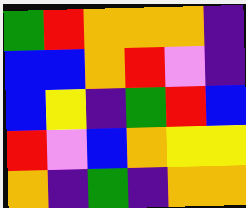[["green", "red", "orange", "orange", "orange", "indigo"], ["blue", "blue", "orange", "red", "violet", "indigo"], ["blue", "yellow", "indigo", "green", "red", "blue"], ["red", "violet", "blue", "orange", "yellow", "yellow"], ["orange", "indigo", "green", "indigo", "orange", "orange"]]